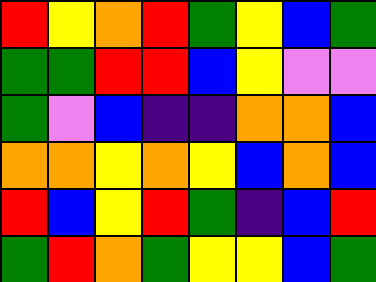[["red", "yellow", "orange", "red", "green", "yellow", "blue", "green"], ["green", "green", "red", "red", "blue", "yellow", "violet", "violet"], ["green", "violet", "blue", "indigo", "indigo", "orange", "orange", "blue"], ["orange", "orange", "yellow", "orange", "yellow", "blue", "orange", "blue"], ["red", "blue", "yellow", "red", "green", "indigo", "blue", "red"], ["green", "red", "orange", "green", "yellow", "yellow", "blue", "green"]]